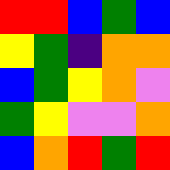[["red", "red", "blue", "green", "blue"], ["yellow", "green", "indigo", "orange", "orange"], ["blue", "green", "yellow", "orange", "violet"], ["green", "yellow", "violet", "violet", "orange"], ["blue", "orange", "red", "green", "red"]]